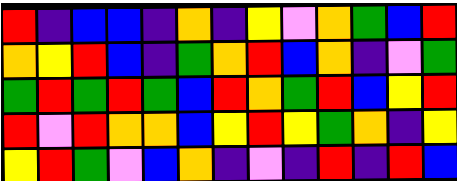[["red", "indigo", "blue", "blue", "indigo", "orange", "indigo", "yellow", "violet", "orange", "green", "blue", "red"], ["orange", "yellow", "red", "blue", "indigo", "green", "orange", "red", "blue", "orange", "indigo", "violet", "green"], ["green", "red", "green", "red", "green", "blue", "red", "orange", "green", "red", "blue", "yellow", "red"], ["red", "violet", "red", "orange", "orange", "blue", "yellow", "red", "yellow", "green", "orange", "indigo", "yellow"], ["yellow", "red", "green", "violet", "blue", "orange", "indigo", "violet", "indigo", "red", "indigo", "red", "blue"]]